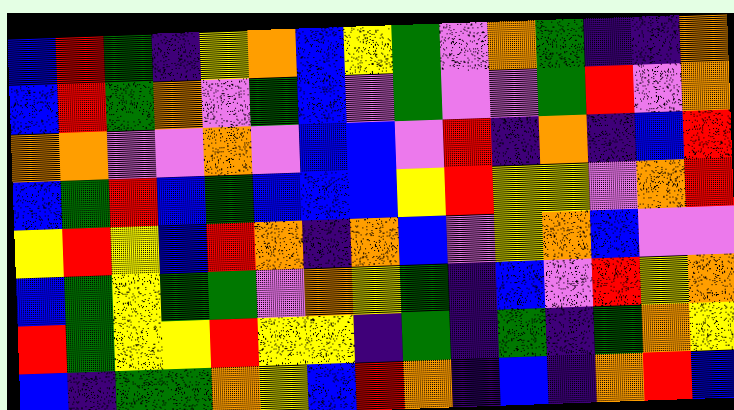[["blue", "red", "green", "indigo", "yellow", "orange", "blue", "yellow", "green", "violet", "orange", "green", "indigo", "indigo", "orange"], ["blue", "red", "green", "orange", "violet", "green", "blue", "violet", "green", "violet", "violet", "green", "red", "violet", "orange"], ["orange", "orange", "violet", "violet", "orange", "violet", "blue", "blue", "violet", "red", "indigo", "orange", "indigo", "blue", "red"], ["blue", "green", "red", "blue", "green", "blue", "blue", "blue", "yellow", "red", "yellow", "yellow", "violet", "orange", "red"], ["yellow", "red", "yellow", "blue", "red", "orange", "indigo", "orange", "blue", "violet", "yellow", "orange", "blue", "violet", "violet"], ["blue", "green", "yellow", "green", "green", "violet", "orange", "yellow", "green", "indigo", "blue", "violet", "red", "yellow", "orange"], ["red", "green", "yellow", "yellow", "red", "yellow", "yellow", "indigo", "green", "indigo", "green", "indigo", "green", "orange", "yellow"], ["blue", "indigo", "green", "green", "orange", "yellow", "blue", "red", "orange", "indigo", "blue", "indigo", "orange", "red", "blue"]]